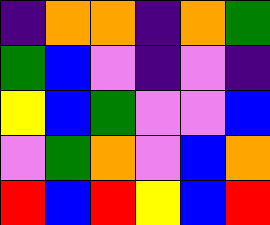[["indigo", "orange", "orange", "indigo", "orange", "green"], ["green", "blue", "violet", "indigo", "violet", "indigo"], ["yellow", "blue", "green", "violet", "violet", "blue"], ["violet", "green", "orange", "violet", "blue", "orange"], ["red", "blue", "red", "yellow", "blue", "red"]]